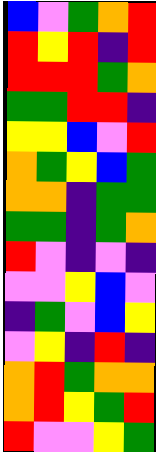[["blue", "violet", "green", "orange", "red"], ["red", "yellow", "red", "indigo", "red"], ["red", "red", "red", "green", "orange"], ["green", "green", "red", "red", "indigo"], ["yellow", "yellow", "blue", "violet", "red"], ["orange", "green", "yellow", "blue", "green"], ["orange", "orange", "indigo", "green", "green"], ["green", "green", "indigo", "green", "orange"], ["red", "violet", "indigo", "violet", "indigo"], ["violet", "violet", "yellow", "blue", "violet"], ["indigo", "green", "violet", "blue", "yellow"], ["violet", "yellow", "indigo", "red", "indigo"], ["orange", "red", "green", "orange", "orange"], ["orange", "red", "yellow", "green", "red"], ["red", "violet", "violet", "yellow", "green"]]